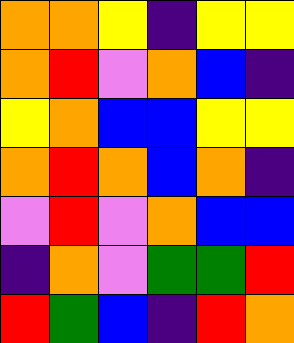[["orange", "orange", "yellow", "indigo", "yellow", "yellow"], ["orange", "red", "violet", "orange", "blue", "indigo"], ["yellow", "orange", "blue", "blue", "yellow", "yellow"], ["orange", "red", "orange", "blue", "orange", "indigo"], ["violet", "red", "violet", "orange", "blue", "blue"], ["indigo", "orange", "violet", "green", "green", "red"], ["red", "green", "blue", "indigo", "red", "orange"]]